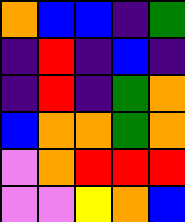[["orange", "blue", "blue", "indigo", "green"], ["indigo", "red", "indigo", "blue", "indigo"], ["indigo", "red", "indigo", "green", "orange"], ["blue", "orange", "orange", "green", "orange"], ["violet", "orange", "red", "red", "red"], ["violet", "violet", "yellow", "orange", "blue"]]